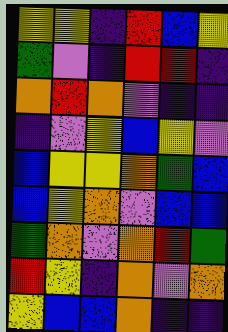[["yellow", "yellow", "indigo", "red", "blue", "yellow"], ["green", "violet", "indigo", "red", "red", "indigo"], ["orange", "red", "orange", "violet", "indigo", "indigo"], ["indigo", "violet", "yellow", "blue", "yellow", "violet"], ["blue", "yellow", "yellow", "orange", "green", "blue"], ["blue", "yellow", "orange", "violet", "blue", "blue"], ["green", "orange", "violet", "orange", "red", "green"], ["red", "yellow", "indigo", "orange", "violet", "orange"], ["yellow", "blue", "blue", "orange", "indigo", "indigo"]]